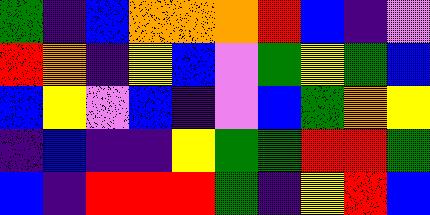[["green", "indigo", "blue", "orange", "orange", "orange", "red", "blue", "indigo", "violet"], ["red", "orange", "indigo", "yellow", "blue", "violet", "green", "yellow", "green", "blue"], ["blue", "yellow", "violet", "blue", "indigo", "violet", "blue", "green", "orange", "yellow"], ["indigo", "blue", "indigo", "indigo", "yellow", "green", "green", "red", "red", "green"], ["blue", "indigo", "red", "red", "red", "green", "indigo", "yellow", "red", "blue"]]